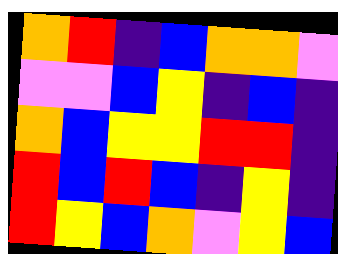[["orange", "red", "indigo", "blue", "orange", "orange", "violet"], ["violet", "violet", "blue", "yellow", "indigo", "blue", "indigo"], ["orange", "blue", "yellow", "yellow", "red", "red", "indigo"], ["red", "blue", "red", "blue", "indigo", "yellow", "indigo"], ["red", "yellow", "blue", "orange", "violet", "yellow", "blue"]]